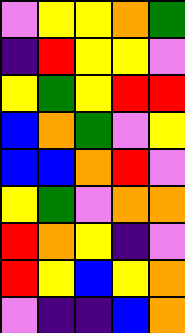[["violet", "yellow", "yellow", "orange", "green"], ["indigo", "red", "yellow", "yellow", "violet"], ["yellow", "green", "yellow", "red", "red"], ["blue", "orange", "green", "violet", "yellow"], ["blue", "blue", "orange", "red", "violet"], ["yellow", "green", "violet", "orange", "orange"], ["red", "orange", "yellow", "indigo", "violet"], ["red", "yellow", "blue", "yellow", "orange"], ["violet", "indigo", "indigo", "blue", "orange"]]